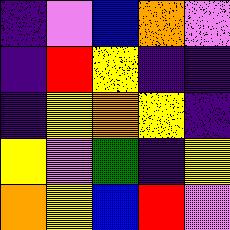[["indigo", "violet", "blue", "orange", "violet"], ["indigo", "red", "yellow", "indigo", "indigo"], ["indigo", "yellow", "orange", "yellow", "indigo"], ["yellow", "violet", "green", "indigo", "yellow"], ["orange", "yellow", "blue", "red", "violet"]]